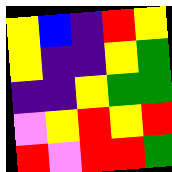[["yellow", "blue", "indigo", "red", "yellow"], ["yellow", "indigo", "indigo", "yellow", "green"], ["indigo", "indigo", "yellow", "green", "green"], ["violet", "yellow", "red", "yellow", "red"], ["red", "violet", "red", "red", "green"]]